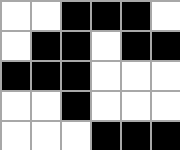[["white", "white", "black", "black", "black", "white"], ["white", "black", "black", "white", "black", "black"], ["black", "black", "black", "white", "white", "white"], ["white", "white", "black", "white", "white", "white"], ["white", "white", "white", "black", "black", "black"]]